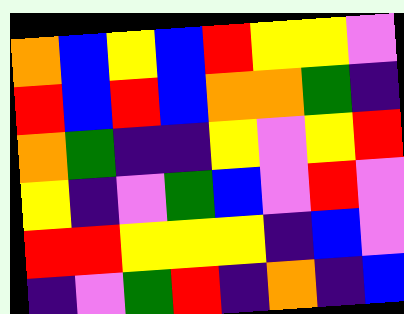[["orange", "blue", "yellow", "blue", "red", "yellow", "yellow", "violet"], ["red", "blue", "red", "blue", "orange", "orange", "green", "indigo"], ["orange", "green", "indigo", "indigo", "yellow", "violet", "yellow", "red"], ["yellow", "indigo", "violet", "green", "blue", "violet", "red", "violet"], ["red", "red", "yellow", "yellow", "yellow", "indigo", "blue", "violet"], ["indigo", "violet", "green", "red", "indigo", "orange", "indigo", "blue"]]